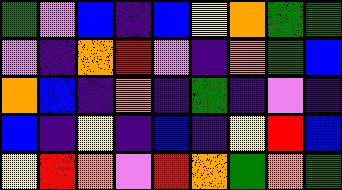[["green", "violet", "blue", "indigo", "blue", "yellow", "orange", "green", "green"], ["violet", "indigo", "orange", "red", "violet", "indigo", "orange", "green", "blue"], ["orange", "blue", "indigo", "orange", "indigo", "green", "indigo", "violet", "indigo"], ["blue", "indigo", "yellow", "indigo", "blue", "indigo", "yellow", "red", "blue"], ["yellow", "red", "orange", "violet", "red", "orange", "green", "orange", "green"]]